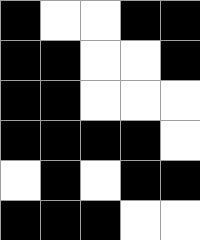[["black", "white", "white", "black", "black"], ["black", "black", "white", "white", "black"], ["black", "black", "white", "white", "white"], ["black", "black", "black", "black", "white"], ["white", "black", "white", "black", "black"], ["black", "black", "black", "white", "white"]]